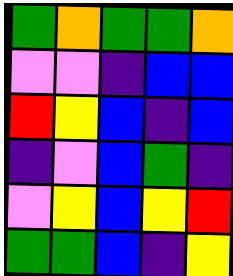[["green", "orange", "green", "green", "orange"], ["violet", "violet", "indigo", "blue", "blue"], ["red", "yellow", "blue", "indigo", "blue"], ["indigo", "violet", "blue", "green", "indigo"], ["violet", "yellow", "blue", "yellow", "red"], ["green", "green", "blue", "indigo", "yellow"]]